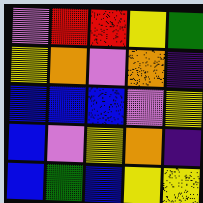[["violet", "red", "red", "yellow", "green"], ["yellow", "orange", "violet", "orange", "indigo"], ["blue", "blue", "blue", "violet", "yellow"], ["blue", "violet", "yellow", "orange", "indigo"], ["blue", "green", "blue", "yellow", "yellow"]]